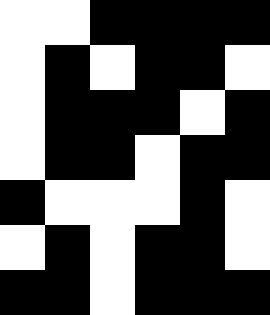[["white", "white", "black", "black", "black", "black"], ["white", "black", "white", "black", "black", "white"], ["white", "black", "black", "black", "white", "black"], ["white", "black", "black", "white", "black", "black"], ["black", "white", "white", "white", "black", "white"], ["white", "black", "white", "black", "black", "white"], ["black", "black", "white", "black", "black", "black"]]